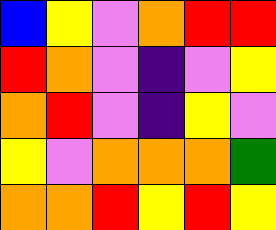[["blue", "yellow", "violet", "orange", "red", "red"], ["red", "orange", "violet", "indigo", "violet", "yellow"], ["orange", "red", "violet", "indigo", "yellow", "violet"], ["yellow", "violet", "orange", "orange", "orange", "green"], ["orange", "orange", "red", "yellow", "red", "yellow"]]